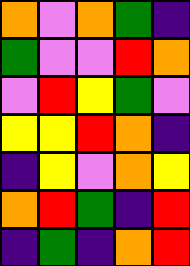[["orange", "violet", "orange", "green", "indigo"], ["green", "violet", "violet", "red", "orange"], ["violet", "red", "yellow", "green", "violet"], ["yellow", "yellow", "red", "orange", "indigo"], ["indigo", "yellow", "violet", "orange", "yellow"], ["orange", "red", "green", "indigo", "red"], ["indigo", "green", "indigo", "orange", "red"]]